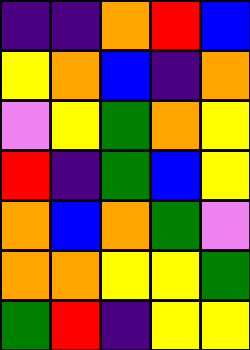[["indigo", "indigo", "orange", "red", "blue"], ["yellow", "orange", "blue", "indigo", "orange"], ["violet", "yellow", "green", "orange", "yellow"], ["red", "indigo", "green", "blue", "yellow"], ["orange", "blue", "orange", "green", "violet"], ["orange", "orange", "yellow", "yellow", "green"], ["green", "red", "indigo", "yellow", "yellow"]]